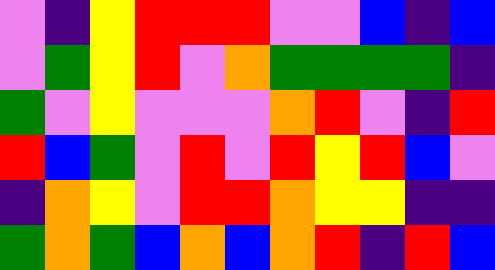[["violet", "indigo", "yellow", "red", "red", "red", "violet", "violet", "blue", "indigo", "blue"], ["violet", "green", "yellow", "red", "violet", "orange", "green", "green", "green", "green", "indigo"], ["green", "violet", "yellow", "violet", "violet", "violet", "orange", "red", "violet", "indigo", "red"], ["red", "blue", "green", "violet", "red", "violet", "red", "yellow", "red", "blue", "violet"], ["indigo", "orange", "yellow", "violet", "red", "red", "orange", "yellow", "yellow", "indigo", "indigo"], ["green", "orange", "green", "blue", "orange", "blue", "orange", "red", "indigo", "red", "blue"]]